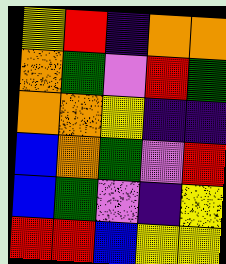[["yellow", "red", "indigo", "orange", "orange"], ["orange", "green", "violet", "red", "green"], ["orange", "orange", "yellow", "indigo", "indigo"], ["blue", "orange", "green", "violet", "red"], ["blue", "green", "violet", "indigo", "yellow"], ["red", "red", "blue", "yellow", "yellow"]]